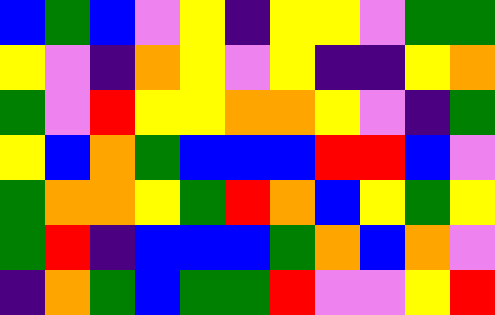[["blue", "green", "blue", "violet", "yellow", "indigo", "yellow", "yellow", "violet", "green", "green"], ["yellow", "violet", "indigo", "orange", "yellow", "violet", "yellow", "indigo", "indigo", "yellow", "orange"], ["green", "violet", "red", "yellow", "yellow", "orange", "orange", "yellow", "violet", "indigo", "green"], ["yellow", "blue", "orange", "green", "blue", "blue", "blue", "red", "red", "blue", "violet"], ["green", "orange", "orange", "yellow", "green", "red", "orange", "blue", "yellow", "green", "yellow"], ["green", "red", "indigo", "blue", "blue", "blue", "green", "orange", "blue", "orange", "violet"], ["indigo", "orange", "green", "blue", "green", "green", "red", "violet", "violet", "yellow", "red"]]